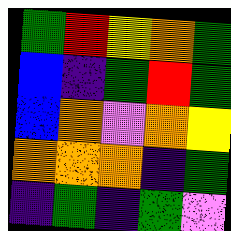[["green", "red", "yellow", "orange", "green"], ["blue", "indigo", "green", "red", "green"], ["blue", "orange", "violet", "orange", "yellow"], ["orange", "orange", "orange", "indigo", "green"], ["indigo", "green", "indigo", "green", "violet"]]